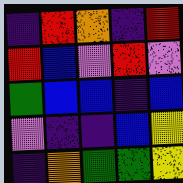[["indigo", "red", "orange", "indigo", "red"], ["red", "blue", "violet", "red", "violet"], ["green", "blue", "blue", "indigo", "blue"], ["violet", "indigo", "indigo", "blue", "yellow"], ["indigo", "orange", "green", "green", "yellow"]]